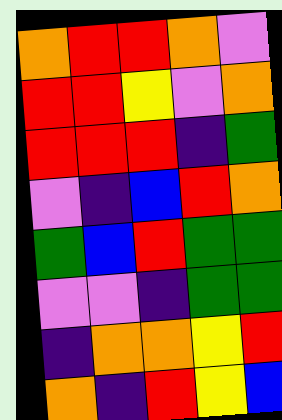[["orange", "red", "red", "orange", "violet"], ["red", "red", "yellow", "violet", "orange"], ["red", "red", "red", "indigo", "green"], ["violet", "indigo", "blue", "red", "orange"], ["green", "blue", "red", "green", "green"], ["violet", "violet", "indigo", "green", "green"], ["indigo", "orange", "orange", "yellow", "red"], ["orange", "indigo", "red", "yellow", "blue"]]